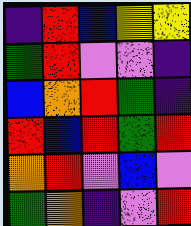[["indigo", "red", "blue", "yellow", "yellow"], ["green", "red", "violet", "violet", "indigo"], ["blue", "orange", "red", "green", "indigo"], ["red", "blue", "red", "green", "red"], ["orange", "red", "violet", "blue", "violet"], ["green", "orange", "indigo", "violet", "red"]]